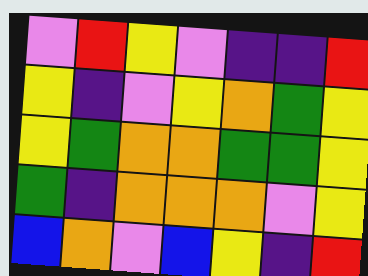[["violet", "red", "yellow", "violet", "indigo", "indigo", "red"], ["yellow", "indigo", "violet", "yellow", "orange", "green", "yellow"], ["yellow", "green", "orange", "orange", "green", "green", "yellow"], ["green", "indigo", "orange", "orange", "orange", "violet", "yellow"], ["blue", "orange", "violet", "blue", "yellow", "indigo", "red"]]